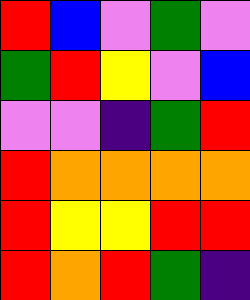[["red", "blue", "violet", "green", "violet"], ["green", "red", "yellow", "violet", "blue"], ["violet", "violet", "indigo", "green", "red"], ["red", "orange", "orange", "orange", "orange"], ["red", "yellow", "yellow", "red", "red"], ["red", "orange", "red", "green", "indigo"]]